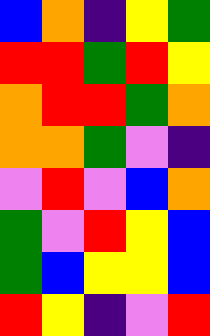[["blue", "orange", "indigo", "yellow", "green"], ["red", "red", "green", "red", "yellow"], ["orange", "red", "red", "green", "orange"], ["orange", "orange", "green", "violet", "indigo"], ["violet", "red", "violet", "blue", "orange"], ["green", "violet", "red", "yellow", "blue"], ["green", "blue", "yellow", "yellow", "blue"], ["red", "yellow", "indigo", "violet", "red"]]